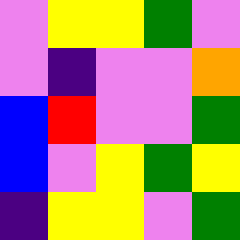[["violet", "yellow", "yellow", "green", "violet"], ["violet", "indigo", "violet", "violet", "orange"], ["blue", "red", "violet", "violet", "green"], ["blue", "violet", "yellow", "green", "yellow"], ["indigo", "yellow", "yellow", "violet", "green"]]